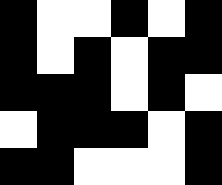[["black", "white", "white", "black", "white", "black"], ["black", "white", "black", "white", "black", "black"], ["black", "black", "black", "white", "black", "white"], ["white", "black", "black", "black", "white", "black"], ["black", "black", "white", "white", "white", "black"]]